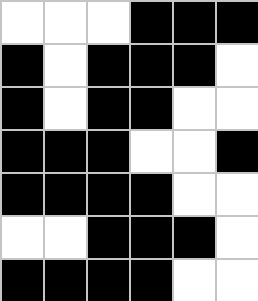[["white", "white", "white", "black", "black", "black"], ["black", "white", "black", "black", "black", "white"], ["black", "white", "black", "black", "white", "white"], ["black", "black", "black", "white", "white", "black"], ["black", "black", "black", "black", "white", "white"], ["white", "white", "black", "black", "black", "white"], ["black", "black", "black", "black", "white", "white"]]